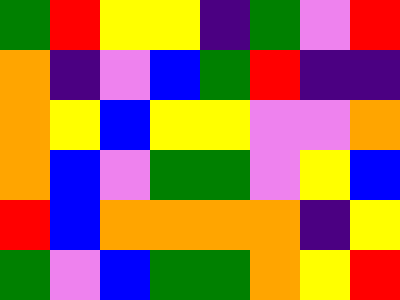[["green", "red", "yellow", "yellow", "indigo", "green", "violet", "red"], ["orange", "indigo", "violet", "blue", "green", "red", "indigo", "indigo"], ["orange", "yellow", "blue", "yellow", "yellow", "violet", "violet", "orange"], ["orange", "blue", "violet", "green", "green", "violet", "yellow", "blue"], ["red", "blue", "orange", "orange", "orange", "orange", "indigo", "yellow"], ["green", "violet", "blue", "green", "green", "orange", "yellow", "red"]]